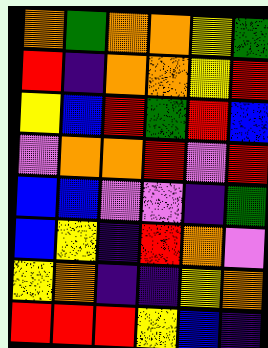[["orange", "green", "orange", "orange", "yellow", "green"], ["red", "indigo", "orange", "orange", "yellow", "red"], ["yellow", "blue", "red", "green", "red", "blue"], ["violet", "orange", "orange", "red", "violet", "red"], ["blue", "blue", "violet", "violet", "indigo", "green"], ["blue", "yellow", "indigo", "red", "orange", "violet"], ["yellow", "orange", "indigo", "indigo", "yellow", "orange"], ["red", "red", "red", "yellow", "blue", "indigo"]]